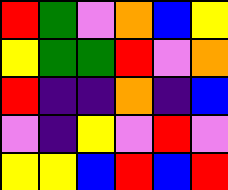[["red", "green", "violet", "orange", "blue", "yellow"], ["yellow", "green", "green", "red", "violet", "orange"], ["red", "indigo", "indigo", "orange", "indigo", "blue"], ["violet", "indigo", "yellow", "violet", "red", "violet"], ["yellow", "yellow", "blue", "red", "blue", "red"]]